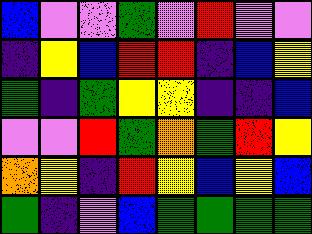[["blue", "violet", "violet", "green", "violet", "red", "violet", "violet"], ["indigo", "yellow", "blue", "red", "red", "indigo", "blue", "yellow"], ["green", "indigo", "green", "yellow", "yellow", "indigo", "indigo", "blue"], ["violet", "violet", "red", "green", "orange", "green", "red", "yellow"], ["orange", "yellow", "indigo", "red", "yellow", "blue", "yellow", "blue"], ["green", "indigo", "violet", "blue", "green", "green", "green", "green"]]